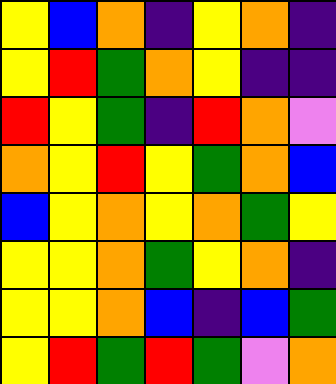[["yellow", "blue", "orange", "indigo", "yellow", "orange", "indigo"], ["yellow", "red", "green", "orange", "yellow", "indigo", "indigo"], ["red", "yellow", "green", "indigo", "red", "orange", "violet"], ["orange", "yellow", "red", "yellow", "green", "orange", "blue"], ["blue", "yellow", "orange", "yellow", "orange", "green", "yellow"], ["yellow", "yellow", "orange", "green", "yellow", "orange", "indigo"], ["yellow", "yellow", "orange", "blue", "indigo", "blue", "green"], ["yellow", "red", "green", "red", "green", "violet", "orange"]]